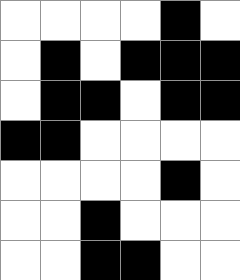[["white", "white", "white", "white", "black", "white"], ["white", "black", "white", "black", "black", "black"], ["white", "black", "black", "white", "black", "black"], ["black", "black", "white", "white", "white", "white"], ["white", "white", "white", "white", "black", "white"], ["white", "white", "black", "white", "white", "white"], ["white", "white", "black", "black", "white", "white"]]